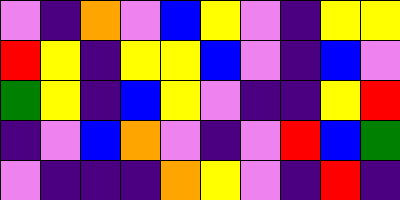[["violet", "indigo", "orange", "violet", "blue", "yellow", "violet", "indigo", "yellow", "yellow"], ["red", "yellow", "indigo", "yellow", "yellow", "blue", "violet", "indigo", "blue", "violet"], ["green", "yellow", "indigo", "blue", "yellow", "violet", "indigo", "indigo", "yellow", "red"], ["indigo", "violet", "blue", "orange", "violet", "indigo", "violet", "red", "blue", "green"], ["violet", "indigo", "indigo", "indigo", "orange", "yellow", "violet", "indigo", "red", "indigo"]]